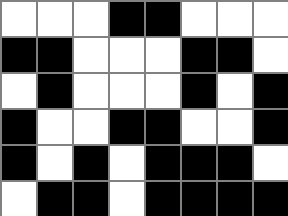[["white", "white", "white", "black", "black", "white", "white", "white"], ["black", "black", "white", "white", "white", "black", "black", "white"], ["white", "black", "white", "white", "white", "black", "white", "black"], ["black", "white", "white", "black", "black", "white", "white", "black"], ["black", "white", "black", "white", "black", "black", "black", "white"], ["white", "black", "black", "white", "black", "black", "black", "black"]]